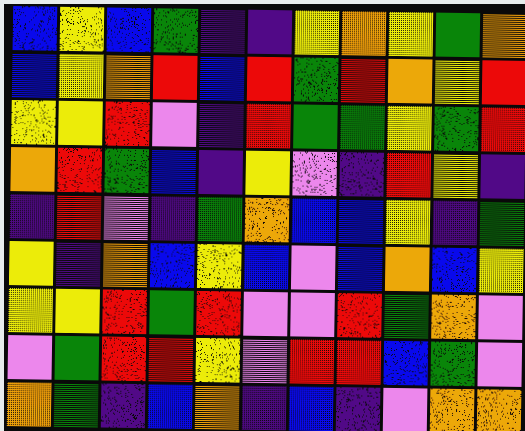[["blue", "yellow", "blue", "green", "indigo", "indigo", "yellow", "orange", "yellow", "green", "orange"], ["blue", "yellow", "orange", "red", "blue", "red", "green", "red", "orange", "yellow", "red"], ["yellow", "yellow", "red", "violet", "indigo", "red", "green", "green", "yellow", "green", "red"], ["orange", "red", "green", "blue", "indigo", "yellow", "violet", "indigo", "red", "yellow", "indigo"], ["indigo", "red", "violet", "indigo", "green", "orange", "blue", "blue", "yellow", "indigo", "green"], ["yellow", "indigo", "orange", "blue", "yellow", "blue", "violet", "blue", "orange", "blue", "yellow"], ["yellow", "yellow", "red", "green", "red", "violet", "violet", "red", "green", "orange", "violet"], ["violet", "green", "red", "red", "yellow", "violet", "red", "red", "blue", "green", "violet"], ["orange", "green", "indigo", "blue", "orange", "indigo", "blue", "indigo", "violet", "orange", "orange"]]